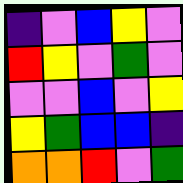[["indigo", "violet", "blue", "yellow", "violet"], ["red", "yellow", "violet", "green", "violet"], ["violet", "violet", "blue", "violet", "yellow"], ["yellow", "green", "blue", "blue", "indigo"], ["orange", "orange", "red", "violet", "green"]]